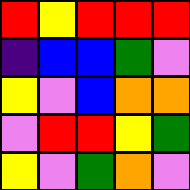[["red", "yellow", "red", "red", "red"], ["indigo", "blue", "blue", "green", "violet"], ["yellow", "violet", "blue", "orange", "orange"], ["violet", "red", "red", "yellow", "green"], ["yellow", "violet", "green", "orange", "violet"]]